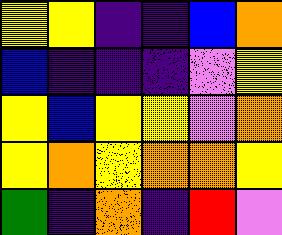[["yellow", "yellow", "indigo", "indigo", "blue", "orange"], ["blue", "indigo", "indigo", "indigo", "violet", "yellow"], ["yellow", "blue", "yellow", "yellow", "violet", "orange"], ["yellow", "orange", "yellow", "orange", "orange", "yellow"], ["green", "indigo", "orange", "indigo", "red", "violet"]]